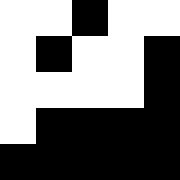[["white", "white", "black", "white", "white"], ["white", "black", "white", "white", "black"], ["white", "white", "white", "white", "black"], ["white", "black", "black", "black", "black"], ["black", "black", "black", "black", "black"]]